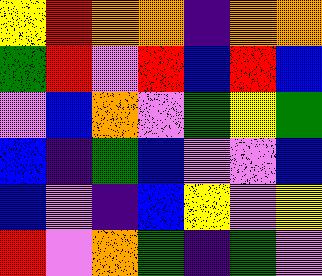[["yellow", "red", "orange", "orange", "indigo", "orange", "orange"], ["green", "red", "violet", "red", "blue", "red", "blue"], ["violet", "blue", "orange", "violet", "green", "yellow", "green"], ["blue", "indigo", "green", "blue", "violet", "violet", "blue"], ["blue", "violet", "indigo", "blue", "yellow", "violet", "yellow"], ["red", "violet", "orange", "green", "indigo", "green", "violet"]]